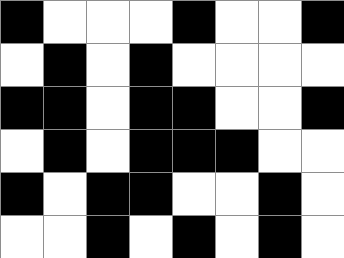[["black", "white", "white", "white", "black", "white", "white", "black"], ["white", "black", "white", "black", "white", "white", "white", "white"], ["black", "black", "white", "black", "black", "white", "white", "black"], ["white", "black", "white", "black", "black", "black", "white", "white"], ["black", "white", "black", "black", "white", "white", "black", "white"], ["white", "white", "black", "white", "black", "white", "black", "white"]]